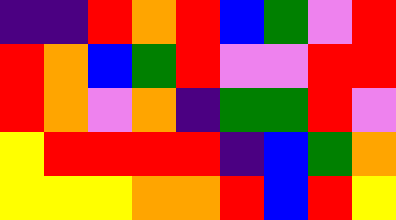[["indigo", "indigo", "red", "orange", "red", "blue", "green", "violet", "red"], ["red", "orange", "blue", "green", "red", "violet", "violet", "red", "red"], ["red", "orange", "violet", "orange", "indigo", "green", "green", "red", "violet"], ["yellow", "red", "red", "red", "red", "indigo", "blue", "green", "orange"], ["yellow", "yellow", "yellow", "orange", "orange", "red", "blue", "red", "yellow"]]